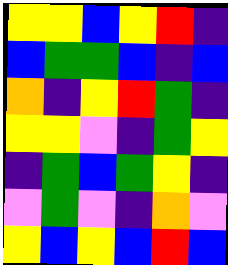[["yellow", "yellow", "blue", "yellow", "red", "indigo"], ["blue", "green", "green", "blue", "indigo", "blue"], ["orange", "indigo", "yellow", "red", "green", "indigo"], ["yellow", "yellow", "violet", "indigo", "green", "yellow"], ["indigo", "green", "blue", "green", "yellow", "indigo"], ["violet", "green", "violet", "indigo", "orange", "violet"], ["yellow", "blue", "yellow", "blue", "red", "blue"]]